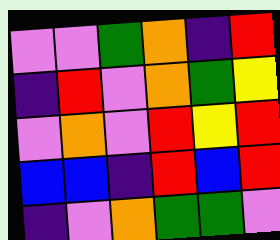[["violet", "violet", "green", "orange", "indigo", "red"], ["indigo", "red", "violet", "orange", "green", "yellow"], ["violet", "orange", "violet", "red", "yellow", "red"], ["blue", "blue", "indigo", "red", "blue", "red"], ["indigo", "violet", "orange", "green", "green", "violet"]]